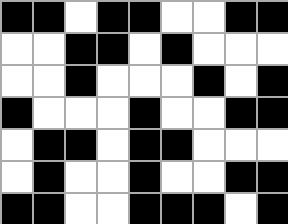[["black", "black", "white", "black", "black", "white", "white", "black", "black"], ["white", "white", "black", "black", "white", "black", "white", "white", "white"], ["white", "white", "black", "white", "white", "white", "black", "white", "black"], ["black", "white", "white", "white", "black", "white", "white", "black", "black"], ["white", "black", "black", "white", "black", "black", "white", "white", "white"], ["white", "black", "white", "white", "black", "white", "white", "black", "black"], ["black", "black", "white", "white", "black", "black", "black", "white", "black"]]